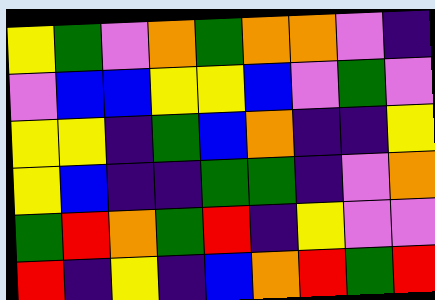[["yellow", "green", "violet", "orange", "green", "orange", "orange", "violet", "indigo"], ["violet", "blue", "blue", "yellow", "yellow", "blue", "violet", "green", "violet"], ["yellow", "yellow", "indigo", "green", "blue", "orange", "indigo", "indigo", "yellow"], ["yellow", "blue", "indigo", "indigo", "green", "green", "indigo", "violet", "orange"], ["green", "red", "orange", "green", "red", "indigo", "yellow", "violet", "violet"], ["red", "indigo", "yellow", "indigo", "blue", "orange", "red", "green", "red"]]